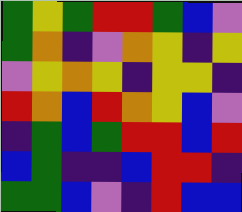[["green", "yellow", "green", "red", "red", "green", "blue", "violet"], ["green", "orange", "indigo", "violet", "orange", "yellow", "indigo", "yellow"], ["violet", "yellow", "orange", "yellow", "indigo", "yellow", "yellow", "indigo"], ["red", "orange", "blue", "red", "orange", "yellow", "blue", "violet"], ["indigo", "green", "blue", "green", "red", "red", "blue", "red"], ["blue", "green", "indigo", "indigo", "blue", "red", "red", "indigo"], ["green", "green", "blue", "violet", "indigo", "red", "blue", "blue"]]